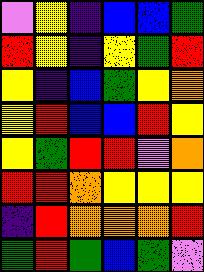[["violet", "yellow", "indigo", "blue", "blue", "green"], ["red", "yellow", "indigo", "yellow", "green", "red"], ["yellow", "indigo", "blue", "green", "yellow", "orange"], ["yellow", "red", "blue", "blue", "red", "yellow"], ["yellow", "green", "red", "red", "violet", "orange"], ["red", "red", "orange", "yellow", "yellow", "yellow"], ["indigo", "red", "orange", "orange", "orange", "red"], ["green", "red", "green", "blue", "green", "violet"]]